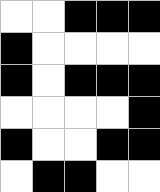[["white", "white", "black", "black", "black"], ["black", "white", "white", "white", "white"], ["black", "white", "black", "black", "black"], ["white", "white", "white", "white", "black"], ["black", "white", "white", "black", "black"], ["white", "black", "black", "white", "white"]]